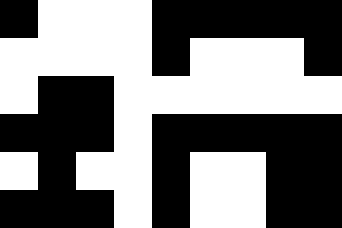[["black", "white", "white", "white", "black", "black", "black", "black", "black"], ["white", "white", "white", "white", "black", "white", "white", "white", "black"], ["white", "black", "black", "white", "white", "white", "white", "white", "white"], ["black", "black", "black", "white", "black", "black", "black", "black", "black"], ["white", "black", "white", "white", "black", "white", "white", "black", "black"], ["black", "black", "black", "white", "black", "white", "white", "black", "black"]]